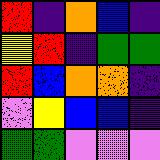[["red", "indigo", "orange", "blue", "indigo"], ["yellow", "red", "indigo", "green", "green"], ["red", "blue", "orange", "orange", "indigo"], ["violet", "yellow", "blue", "blue", "indigo"], ["green", "green", "violet", "violet", "violet"]]